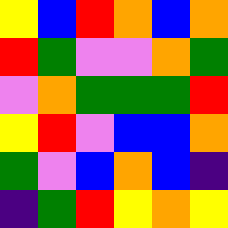[["yellow", "blue", "red", "orange", "blue", "orange"], ["red", "green", "violet", "violet", "orange", "green"], ["violet", "orange", "green", "green", "green", "red"], ["yellow", "red", "violet", "blue", "blue", "orange"], ["green", "violet", "blue", "orange", "blue", "indigo"], ["indigo", "green", "red", "yellow", "orange", "yellow"]]